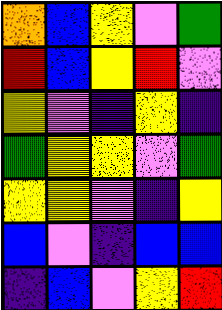[["orange", "blue", "yellow", "violet", "green"], ["red", "blue", "yellow", "red", "violet"], ["yellow", "violet", "indigo", "yellow", "indigo"], ["green", "yellow", "yellow", "violet", "green"], ["yellow", "yellow", "violet", "indigo", "yellow"], ["blue", "violet", "indigo", "blue", "blue"], ["indigo", "blue", "violet", "yellow", "red"]]